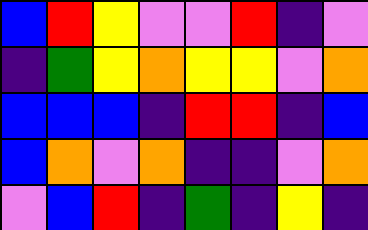[["blue", "red", "yellow", "violet", "violet", "red", "indigo", "violet"], ["indigo", "green", "yellow", "orange", "yellow", "yellow", "violet", "orange"], ["blue", "blue", "blue", "indigo", "red", "red", "indigo", "blue"], ["blue", "orange", "violet", "orange", "indigo", "indigo", "violet", "orange"], ["violet", "blue", "red", "indigo", "green", "indigo", "yellow", "indigo"]]